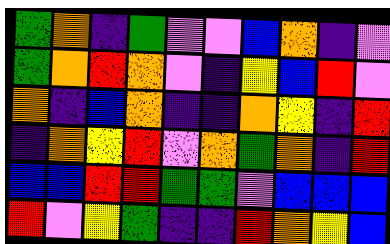[["green", "orange", "indigo", "green", "violet", "violet", "blue", "orange", "indigo", "violet"], ["green", "orange", "red", "orange", "violet", "indigo", "yellow", "blue", "red", "violet"], ["orange", "indigo", "blue", "orange", "indigo", "indigo", "orange", "yellow", "indigo", "red"], ["indigo", "orange", "yellow", "red", "violet", "orange", "green", "orange", "indigo", "red"], ["blue", "blue", "red", "red", "green", "green", "violet", "blue", "blue", "blue"], ["red", "violet", "yellow", "green", "indigo", "indigo", "red", "orange", "yellow", "blue"]]